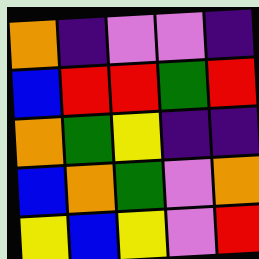[["orange", "indigo", "violet", "violet", "indigo"], ["blue", "red", "red", "green", "red"], ["orange", "green", "yellow", "indigo", "indigo"], ["blue", "orange", "green", "violet", "orange"], ["yellow", "blue", "yellow", "violet", "red"]]